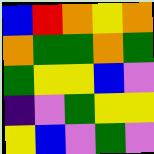[["blue", "red", "orange", "yellow", "orange"], ["orange", "green", "green", "orange", "green"], ["green", "yellow", "yellow", "blue", "violet"], ["indigo", "violet", "green", "yellow", "yellow"], ["yellow", "blue", "violet", "green", "violet"]]